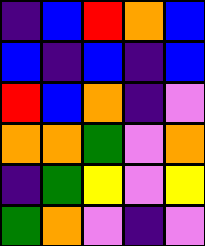[["indigo", "blue", "red", "orange", "blue"], ["blue", "indigo", "blue", "indigo", "blue"], ["red", "blue", "orange", "indigo", "violet"], ["orange", "orange", "green", "violet", "orange"], ["indigo", "green", "yellow", "violet", "yellow"], ["green", "orange", "violet", "indigo", "violet"]]